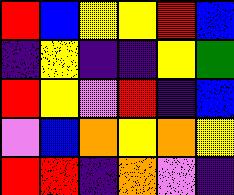[["red", "blue", "yellow", "yellow", "red", "blue"], ["indigo", "yellow", "indigo", "indigo", "yellow", "green"], ["red", "yellow", "violet", "red", "indigo", "blue"], ["violet", "blue", "orange", "yellow", "orange", "yellow"], ["red", "red", "indigo", "orange", "violet", "indigo"]]